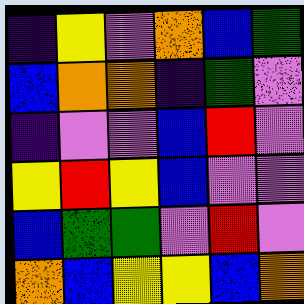[["indigo", "yellow", "violet", "orange", "blue", "green"], ["blue", "orange", "orange", "indigo", "green", "violet"], ["indigo", "violet", "violet", "blue", "red", "violet"], ["yellow", "red", "yellow", "blue", "violet", "violet"], ["blue", "green", "green", "violet", "red", "violet"], ["orange", "blue", "yellow", "yellow", "blue", "orange"]]